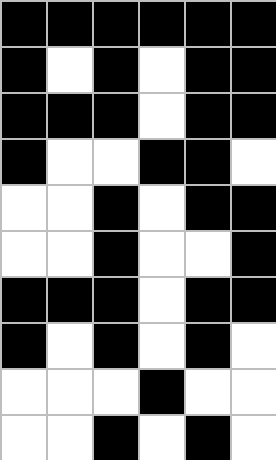[["black", "black", "black", "black", "black", "black"], ["black", "white", "black", "white", "black", "black"], ["black", "black", "black", "white", "black", "black"], ["black", "white", "white", "black", "black", "white"], ["white", "white", "black", "white", "black", "black"], ["white", "white", "black", "white", "white", "black"], ["black", "black", "black", "white", "black", "black"], ["black", "white", "black", "white", "black", "white"], ["white", "white", "white", "black", "white", "white"], ["white", "white", "black", "white", "black", "white"]]